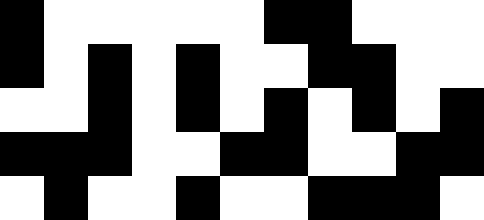[["black", "white", "white", "white", "white", "white", "black", "black", "white", "white", "white"], ["black", "white", "black", "white", "black", "white", "white", "black", "black", "white", "white"], ["white", "white", "black", "white", "black", "white", "black", "white", "black", "white", "black"], ["black", "black", "black", "white", "white", "black", "black", "white", "white", "black", "black"], ["white", "black", "white", "white", "black", "white", "white", "black", "black", "black", "white"]]